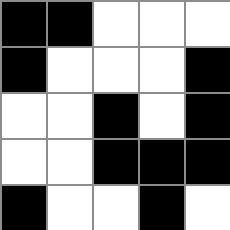[["black", "black", "white", "white", "white"], ["black", "white", "white", "white", "black"], ["white", "white", "black", "white", "black"], ["white", "white", "black", "black", "black"], ["black", "white", "white", "black", "white"]]